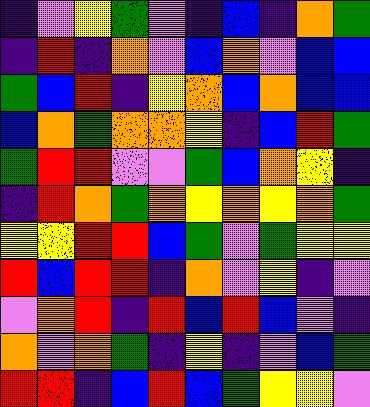[["indigo", "violet", "yellow", "green", "violet", "indigo", "blue", "indigo", "orange", "green"], ["indigo", "red", "indigo", "orange", "violet", "blue", "orange", "violet", "blue", "blue"], ["green", "blue", "red", "indigo", "yellow", "orange", "blue", "orange", "blue", "blue"], ["blue", "orange", "green", "orange", "orange", "yellow", "indigo", "blue", "red", "green"], ["green", "red", "red", "violet", "violet", "green", "blue", "orange", "yellow", "indigo"], ["indigo", "red", "orange", "green", "orange", "yellow", "orange", "yellow", "orange", "green"], ["yellow", "yellow", "red", "red", "blue", "green", "violet", "green", "yellow", "yellow"], ["red", "blue", "red", "red", "indigo", "orange", "violet", "yellow", "indigo", "violet"], ["violet", "orange", "red", "indigo", "red", "blue", "red", "blue", "violet", "indigo"], ["orange", "violet", "orange", "green", "indigo", "yellow", "indigo", "violet", "blue", "green"], ["red", "red", "indigo", "blue", "red", "blue", "green", "yellow", "yellow", "violet"]]